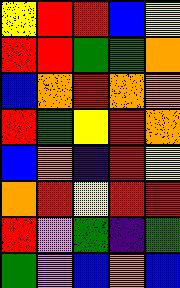[["yellow", "red", "red", "blue", "yellow"], ["red", "red", "green", "green", "orange"], ["blue", "orange", "red", "orange", "orange"], ["red", "green", "yellow", "red", "orange"], ["blue", "orange", "indigo", "red", "yellow"], ["orange", "red", "yellow", "red", "red"], ["red", "violet", "green", "indigo", "green"], ["green", "violet", "blue", "orange", "blue"]]